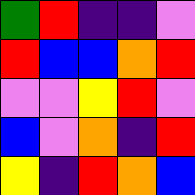[["green", "red", "indigo", "indigo", "violet"], ["red", "blue", "blue", "orange", "red"], ["violet", "violet", "yellow", "red", "violet"], ["blue", "violet", "orange", "indigo", "red"], ["yellow", "indigo", "red", "orange", "blue"]]